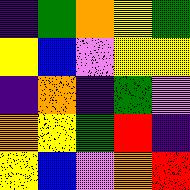[["indigo", "green", "orange", "yellow", "green"], ["yellow", "blue", "violet", "yellow", "yellow"], ["indigo", "orange", "indigo", "green", "violet"], ["orange", "yellow", "green", "red", "indigo"], ["yellow", "blue", "violet", "orange", "red"]]